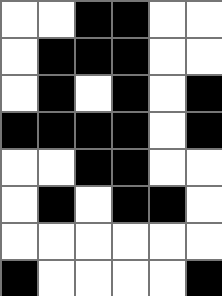[["white", "white", "black", "black", "white", "white"], ["white", "black", "black", "black", "white", "white"], ["white", "black", "white", "black", "white", "black"], ["black", "black", "black", "black", "white", "black"], ["white", "white", "black", "black", "white", "white"], ["white", "black", "white", "black", "black", "white"], ["white", "white", "white", "white", "white", "white"], ["black", "white", "white", "white", "white", "black"]]